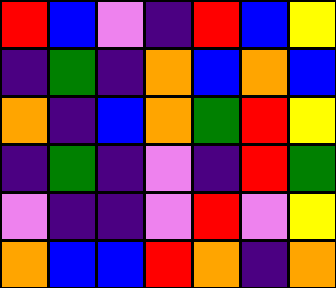[["red", "blue", "violet", "indigo", "red", "blue", "yellow"], ["indigo", "green", "indigo", "orange", "blue", "orange", "blue"], ["orange", "indigo", "blue", "orange", "green", "red", "yellow"], ["indigo", "green", "indigo", "violet", "indigo", "red", "green"], ["violet", "indigo", "indigo", "violet", "red", "violet", "yellow"], ["orange", "blue", "blue", "red", "orange", "indigo", "orange"]]